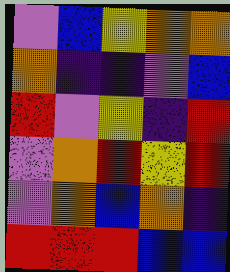[["violet", "blue", "yellow", "orange", "orange"], ["orange", "indigo", "indigo", "violet", "blue"], ["red", "violet", "yellow", "indigo", "red"], ["violet", "orange", "red", "yellow", "red"], ["violet", "orange", "blue", "orange", "indigo"], ["red", "red", "red", "blue", "blue"]]